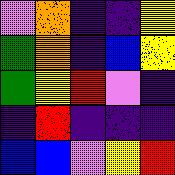[["violet", "orange", "indigo", "indigo", "yellow"], ["green", "orange", "indigo", "blue", "yellow"], ["green", "yellow", "red", "violet", "indigo"], ["indigo", "red", "indigo", "indigo", "indigo"], ["blue", "blue", "violet", "yellow", "red"]]